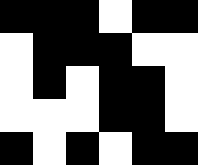[["black", "black", "black", "white", "black", "black"], ["white", "black", "black", "black", "white", "white"], ["white", "black", "white", "black", "black", "white"], ["white", "white", "white", "black", "black", "white"], ["black", "white", "black", "white", "black", "black"]]